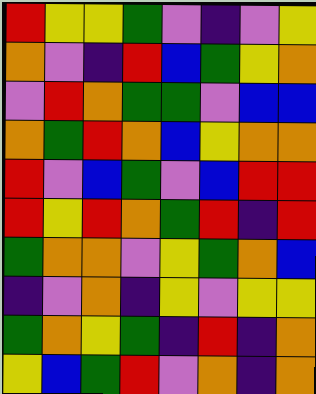[["red", "yellow", "yellow", "green", "violet", "indigo", "violet", "yellow"], ["orange", "violet", "indigo", "red", "blue", "green", "yellow", "orange"], ["violet", "red", "orange", "green", "green", "violet", "blue", "blue"], ["orange", "green", "red", "orange", "blue", "yellow", "orange", "orange"], ["red", "violet", "blue", "green", "violet", "blue", "red", "red"], ["red", "yellow", "red", "orange", "green", "red", "indigo", "red"], ["green", "orange", "orange", "violet", "yellow", "green", "orange", "blue"], ["indigo", "violet", "orange", "indigo", "yellow", "violet", "yellow", "yellow"], ["green", "orange", "yellow", "green", "indigo", "red", "indigo", "orange"], ["yellow", "blue", "green", "red", "violet", "orange", "indigo", "orange"]]